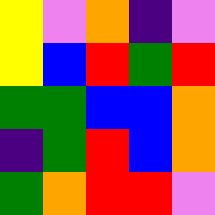[["yellow", "violet", "orange", "indigo", "violet"], ["yellow", "blue", "red", "green", "red"], ["green", "green", "blue", "blue", "orange"], ["indigo", "green", "red", "blue", "orange"], ["green", "orange", "red", "red", "violet"]]